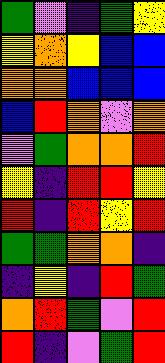[["green", "violet", "indigo", "green", "yellow"], ["yellow", "orange", "yellow", "blue", "blue"], ["orange", "orange", "blue", "blue", "blue"], ["blue", "red", "orange", "violet", "orange"], ["violet", "green", "orange", "orange", "red"], ["yellow", "indigo", "red", "red", "yellow"], ["red", "indigo", "red", "yellow", "red"], ["green", "green", "orange", "orange", "indigo"], ["indigo", "yellow", "indigo", "red", "green"], ["orange", "red", "green", "violet", "red"], ["red", "indigo", "violet", "green", "red"]]